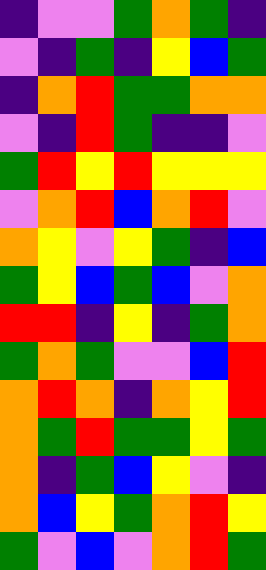[["indigo", "violet", "violet", "green", "orange", "green", "indigo"], ["violet", "indigo", "green", "indigo", "yellow", "blue", "green"], ["indigo", "orange", "red", "green", "green", "orange", "orange"], ["violet", "indigo", "red", "green", "indigo", "indigo", "violet"], ["green", "red", "yellow", "red", "yellow", "yellow", "yellow"], ["violet", "orange", "red", "blue", "orange", "red", "violet"], ["orange", "yellow", "violet", "yellow", "green", "indigo", "blue"], ["green", "yellow", "blue", "green", "blue", "violet", "orange"], ["red", "red", "indigo", "yellow", "indigo", "green", "orange"], ["green", "orange", "green", "violet", "violet", "blue", "red"], ["orange", "red", "orange", "indigo", "orange", "yellow", "red"], ["orange", "green", "red", "green", "green", "yellow", "green"], ["orange", "indigo", "green", "blue", "yellow", "violet", "indigo"], ["orange", "blue", "yellow", "green", "orange", "red", "yellow"], ["green", "violet", "blue", "violet", "orange", "red", "green"]]